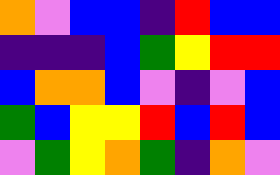[["orange", "violet", "blue", "blue", "indigo", "red", "blue", "blue"], ["indigo", "indigo", "indigo", "blue", "green", "yellow", "red", "red"], ["blue", "orange", "orange", "blue", "violet", "indigo", "violet", "blue"], ["green", "blue", "yellow", "yellow", "red", "blue", "red", "blue"], ["violet", "green", "yellow", "orange", "green", "indigo", "orange", "violet"]]